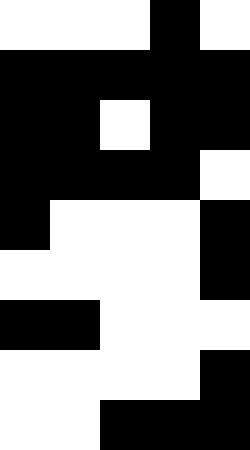[["white", "white", "white", "black", "white"], ["black", "black", "black", "black", "black"], ["black", "black", "white", "black", "black"], ["black", "black", "black", "black", "white"], ["black", "white", "white", "white", "black"], ["white", "white", "white", "white", "black"], ["black", "black", "white", "white", "white"], ["white", "white", "white", "white", "black"], ["white", "white", "black", "black", "black"]]